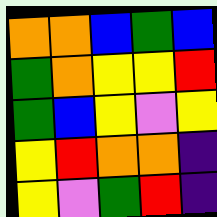[["orange", "orange", "blue", "green", "blue"], ["green", "orange", "yellow", "yellow", "red"], ["green", "blue", "yellow", "violet", "yellow"], ["yellow", "red", "orange", "orange", "indigo"], ["yellow", "violet", "green", "red", "indigo"]]